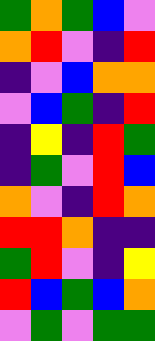[["green", "orange", "green", "blue", "violet"], ["orange", "red", "violet", "indigo", "red"], ["indigo", "violet", "blue", "orange", "orange"], ["violet", "blue", "green", "indigo", "red"], ["indigo", "yellow", "indigo", "red", "green"], ["indigo", "green", "violet", "red", "blue"], ["orange", "violet", "indigo", "red", "orange"], ["red", "red", "orange", "indigo", "indigo"], ["green", "red", "violet", "indigo", "yellow"], ["red", "blue", "green", "blue", "orange"], ["violet", "green", "violet", "green", "green"]]